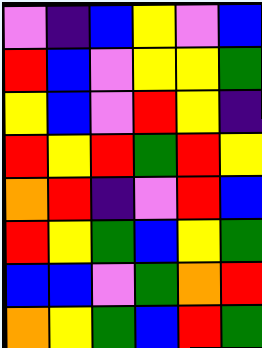[["violet", "indigo", "blue", "yellow", "violet", "blue"], ["red", "blue", "violet", "yellow", "yellow", "green"], ["yellow", "blue", "violet", "red", "yellow", "indigo"], ["red", "yellow", "red", "green", "red", "yellow"], ["orange", "red", "indigo", "violet", "red", "blue"], ["red", "yellow", "green", "blue", "yellow", "green"], ["blue", "blue", "violet", "green", "orange", "red"], ["orange", "yellow", "green", "blue", "red", "green"]]